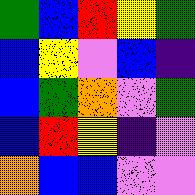[["green", "blue", "red", "yellow", "green"], ["blue", "yellow", "violet", "blue", "indigo"], ["blue", "green", "orange", "violet", "green"], ["blue", "red", "yellow", "indigo", "violet"], ["orange", "blue", "blue", "violet", "violet"]]